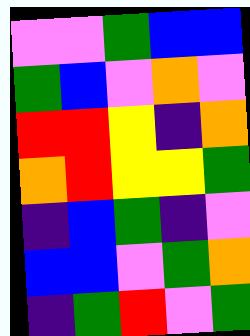[["violet", "violet", "green", "blue", "blue"], ["green", "blue", "violet", "orange", "violet"], ["red", "red", "yellow", "indigo", "orange"], ["orange", "red", "yellow", "yellow", "green"], ["indigo", "blue", "green", "indigo", "violet"], ["blue", "blue", "violet", "green", "orange"], ["indigo", "green", "red", "violet", "green"]]